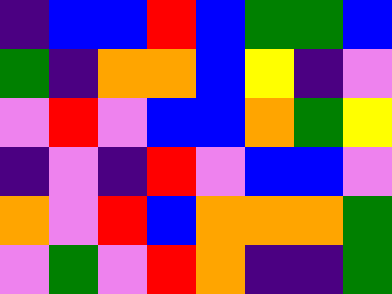[["indigo", "blue", "blue", "red", "blue", "green", "green", "blue"], ["green", "indigo", "orange", "orange", "blue", "yellow", "indigo", "violet"], ["violet", "red", "violet", "blue", "blue", "orange", "green", "yellow"], ["indigo", "violet", "indigo", "red", "violet", "blue", "blue", "violet"], ["orange", "violet", "red", "blue", "orange", "orange", "orange", "green"], ["violet", "green", "violet", "red", "orange", "indigo", "indigo", "green"]]